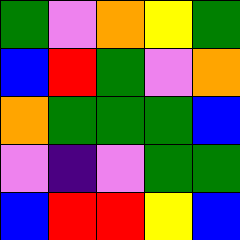[["green", "violet", "orange", "yellow", "green"], ["blue", "red", "green", "violet", "orange"], ["orange", "green", "green", "green", "blue"], ["violet", "indigo", "violet", "green", "green"], ["blue", "red", "red", "yellow", "blue"]]